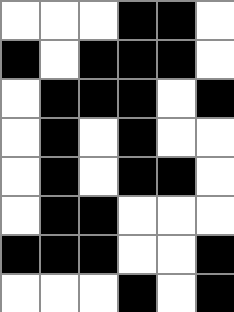[["white", "white", "white", "black", "black", "white"], ["black", "white", "black", "black", "black", "white"], ["white", "black", "black", "black", "white", "black"], ["white", "black", "white", "black", "white", "white"], ["white", "black", "white", "black", "black", "white"], ["white", "black", "black", "white", "white", "white"], ["black", "black", "black", "white", "white", "black"], ["white", "white", "white", "black", "white", "black"]]